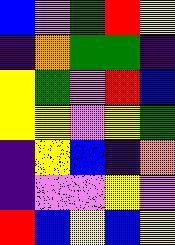[["blue", "violet", "green", "red", "yellow"], ["indigo", "orange", "green", "green", "indigo"], ["yellow", "green", "violet", "red", "blue"], ["yellow", "yellow", "violet", "yellow", "green"], ["indigo", "yellow", "blue", "indigo", "orange"], ["indigo", "violet", "violet", "yellow", "violet"], ["red", "blue", "yellow", "blue", "yellow"]]